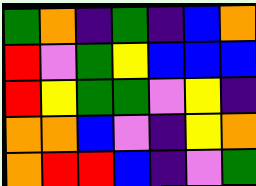[["green", "orange", "indigo", "green", "indigo", "blue", "orange"], ["red", "violet", "green", "yellow", "blue", "blue", "blue"], ["red", "yellow", "green", "green", "violet", "yellow", "indigo"], ["orange", "orange", "blue", "violet", "indigo", "yellow", "orange"], ["orange", "red", "red", "blue", "indigo", "violet", "green"]]